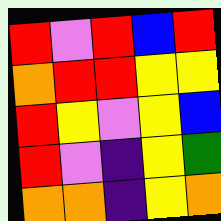[["red", "violet", "red", "blue", "red"], ["orange", "red", "red", "yellow", "yellow"], ["red", "yellow", "violet", "yellow", "blue"], ["red", "violet", "indigo", "yellow", "green"], ["orange", "orange", "indigo", "yellow", "orange"]]